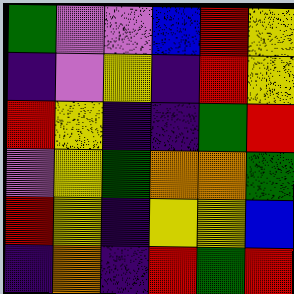[["green", "violet", "violet", "blue", "red", "yellow"], ["indigo", "violet", "yellow", "indigo", "red", "yellow"], ["red", "yellow", "indigo", "indigo", "green", "red"], ["violet", "yellow", "green", "orange", "orange", "green"], ["red", "yellow", "indigo", "yellow", "yellow", "blue"], ["indigo", "orange", "indigo", "red", "green", "red"]]